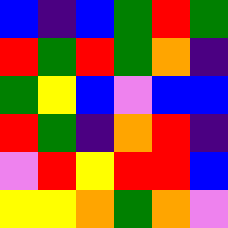[["blue", "indigo", "blue", "green", "red", "green"], ["red", "green", "red", "green", "orange", "indigo"], ["green", "yellow", "blue", "violet", "blue", "blue"], ["red", "green", "indigo", "orange", "red", "indigo"], ["violet", "red", "yellow", "red", "red", "blue"], ["yellow", "yellow", "orange", "green", "orange", "violet"]]